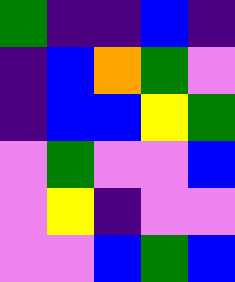[["green", "indigo", "indigo", "blue", "indigo"], ["indigo", "blue", "orange", "green", "violet"], ["indigo", "blue", "blue", "yellow", "green"], ["violet", "green", "violet", "violet", "blue"], ["violet", "yellow", "indigo", "violet", "violet"], ["violet", "violet", "blue", "green", "blue"]]